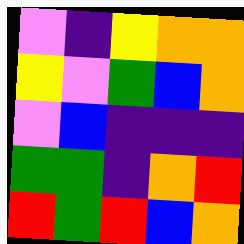[["violet", "indigo", "yellow", "orange", "orange"], ["yellow", "violet", "green", "blue", "orange"], ["violet", "blue", "indigo", "indigo", "indigo"], ["green", "green", "indigo", "orange", "red"], ["red", "green", "red", "blue", "orange"]]